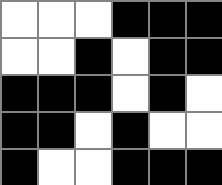[["white", "white", "white", "black", "black", "black"], ["white", "white", "black", "white", "black", "black"], ["black", "black", "black", "white", "black", "white"], ["black", "black", "white", "black", "white", "white"], ["black", "white", "white", "black", "black", "black"]]